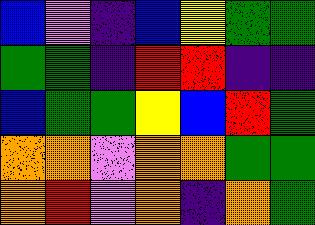[["blue", "violet", "indigo", "blue", "yellow", "green", "green"], ["green", "green", "indigo", "red", "red", "indigo", "indigo"], ["blue", "green", "green", "yellow", "blue", "red", "green"], ["orange", "orange", "violet", "orange", "orange", "green", "green"], ["orange", "red", "violet", "orange", "indigo", "orange", "green"]]